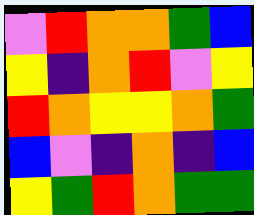[["violet", "red", "orange", "orange", "green", "blue"], ["yellow", "indigo", "orange", "red", "violet", "yellow"], ["red", "orange", "yellow", "yellow", "orange", "green"], ["blue", "violet", "indigo", "orange", "indigo", "blue"], ["yellow", "green", "red", "orange", "green", "green"]]